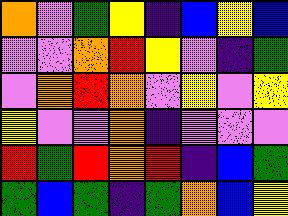[["orange", "violet", "green", "yellow", "indigo", "blue", "yellow", "blue"], ["violet", "violet", "orange", "red", "yellow", "violet", "indigo", "green"], ["violet", "orange", "red", "orange", "violet", "yellow", "violet", "yellow"], ["yellow", "violet", "violet", "orange", "indigo", "violet", "violet", "violet"], ["red", "green", "red", "orange", "red", "indigo", "blue", "green"], ["green", "blue", "green", "indigo", "green", "orange", "blue", "yellow"]]